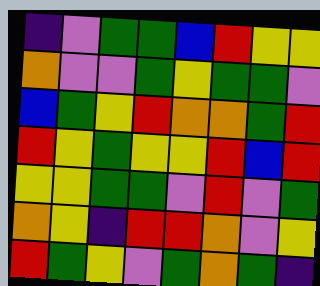[["indigo", "violet", "green", "green", "blue", "red", "yellow", "yellow"], ["orange", "violet", "violet", "green", "yellow", "green", "green", "violet"], ["blue", "green", "yellow", "red", "orange", "orange", "green", "red"], ["red", "yellow", "green", "yellow", "yellow", "red", "blue", "red"], ["yellow", "yellow", "green", "green", "violet", "red", "violet", "green"], ["orange", "yellow", "indigo", "red", "red", "orange", "violet", "yellow"], ["red", "green", "yellow", "violet", "green", "orange", "green", "indigo"]]